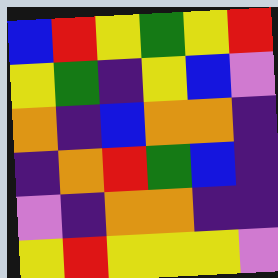[["blue", "red", "yellow", "green", "yellow", "red"], ["yellow", "green", "indigo", "yellow", "blue", "violet"], ["orange", "indigo", "blue", "orange", "orange", "indigo"], ["indigo", "orange", "red", "green", "blue", "indigo"], ["violet", "indigo", "orange", "orange", "indigo", "indigo"], ["yellow", "red", "yellow", "yellow", "yellow", "violet"]]